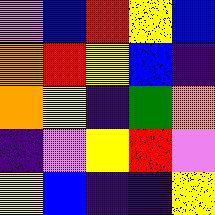[["violet", "blue", "red", "yellow", "blue"], ["orange", "red", "yellow", "blue", "indigo"], ["orange", "yellow", "indigo", "green", "orange"], ["indigo", "violet", "yellow", "red", "violet"], ["yellow", "blue", "indigo", "indigo", "yellow"]]